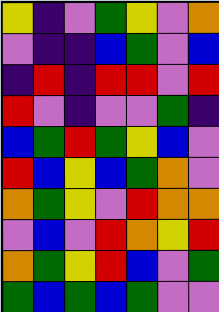[["yellow", "indigo", "violet", "green", "yellow", "violet", "orange"], ["violet", "indigo", "indigo", "blue", "green", "violet", "blue"], ["indigo", "red", "indigo", "red", "red", "violet", "red"], ["red", "violet", "indigo", "violet", "violet", "green", "indigo"], ["blue", "green", "red", "green", "yellow", "blue", "violet"], ["red", "blue", "yellow", "blue", "green", "orange", "violet"], ["orange", "green", "yellow", "violet", "red", "orange", "orange"], ["violet", "blue", "violet", "red", "orange", "yellow", "red"], ["orange", "green", "yellow", "red", "blue", "violet", "green"], ["green", "blue", "green", "blue", "green", "violet", "violet"]]